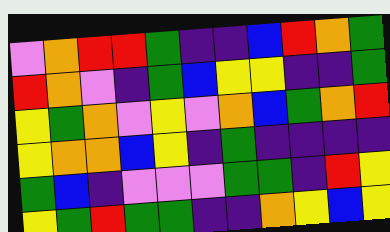[["violet", "orange", "red", "red", "green", "indigo", "indigo", "blue", "red", "orange", "green"], ["red", "orange", "violet", "indigo", "green", "blue", "yellow", "yellow", "indigo", "indigo", "green"], ["yellow", "green", "orange", "violet", "yellow", "violet", "orange", "blue", "green", "orange", "red"], ["yellow", "orange", "orange", "blue", "yellow", "indigo", "green", "indigo", "indigo", "indigo", "indigo"], ["green", "blue", "indigo", "violet", "violet", "violet", "green", "green", "indigo", "red", "yellow"], ["yellow", "green", "red", "green", "green", "indigo", "indigo", "orange", "yellow", "blue", "yellow"]]